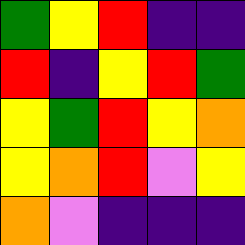[["green", "yellow", "red", "indigo", "indigo"], ["red", "indigo", "yellow", "red", "green"], ["yellow", "green", "red", "yellow", "orange"], ["yellow", "orange", "red", "violet", "yellow"], ["orange", "violet", "indigo", "indigo", "indigo"]]